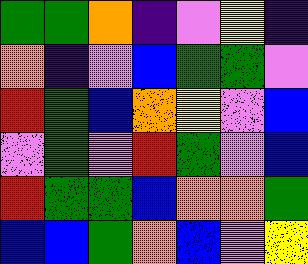[["green", "green", "orange", "indigo", "violet", "yellow", "indigo"], ["orange", "indigo", "violet", "blue", "green", "green", "violet"], ["red", "green", "blue", "orange", "yellow", "violet", "blue"], ["violet", "green", "violet", "red", "green", "violet", "blue"], ["red", "green", "green", "blue", "orange", "orange", "green"], ["blue", "blue", "green", "orange", "blue", "violet", "yellow"]]